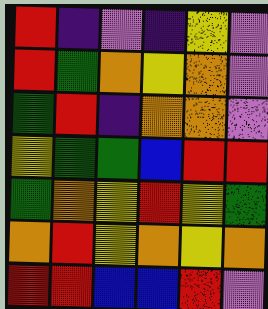[["red", "indigo", "violet", "indigo", "yellow", "violet"], ["red", "green", "orange", "yellow", "orange", "violet"], ["green", "red", "indigo", "orange", "orange", "violet"], ["yellow", "green", "green", "blue", "red", "red"], ["green", "orange", "yellow", "red", "yellow", "green"], ["orange", "red", "yellow", "orange", "yellow", "orange"], ["red", "red", "blue", "blue", "red", "violet"]]